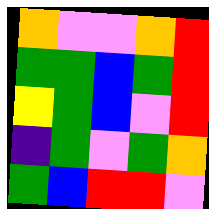[["orange", "violet", "violet", "orange", "red"], ["green", "green", "blue", "green", "red"], ["yellow", "green", "blue", "violet", "red"], ["indigo", "green", "violet", "green", "orange"], ["green", "blue", "red", "red", "violet"]]